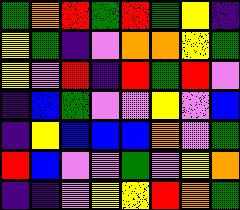[["green", "orange", "red", "green", "red", "green", "yellow", "indigo"], ["yellow", "green", "indigo", "violet", "orange", "orange", "yellow", "green"], ["yellow", "violet", "red", "indigo", "red", "green", "red", "violet"], ["indigo", "blue", "green", "violet", "violet", "yellow", "violet", "blue"], ["indigo", "yellow", "blue", "blue", "blue", "orange", "violet", "green"], ["red", "blue", "violet", "violet", "green", "violet", "yellow", "orange"], ["indigo", "indigo", "violet", "yellow", "yellow", "red", "orange", "green"]]